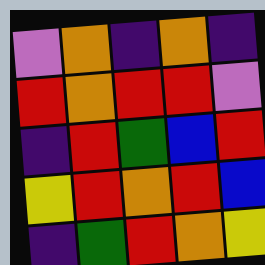[["violet", "orange", "indigo", "orange", "indigo"], ["red", "orange", "red", "red", "violet"], ["indigo", "red", "green", "blue", "red"], ["yellow", "red", "orange", "red", "blue"], ["indigo", "green", "red", "orange", "yellow"]]